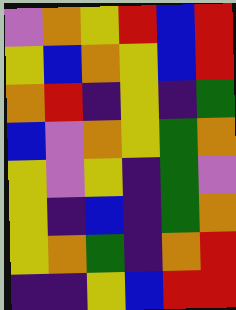[["violet", "orange", "yellow", "red", "blue", "red"], ["yellow", "blue", "orange", "yellow", "blue", "red"], ["orange", "red", "indigo", "yellow", "indigo", "green"], ["blue", "violet", "orange", "yellow", "green", "orange"], ["yellow", "violet", "yellow", "indigo", "green", "violet"], ["yellow", "indigo", "blue", "indigo", "green", "orange"], ["yellow", "orange", "green", "indigo", "orange", "red"], ["indigo", "indigo", "yellow", "blue", "red", "red"]]